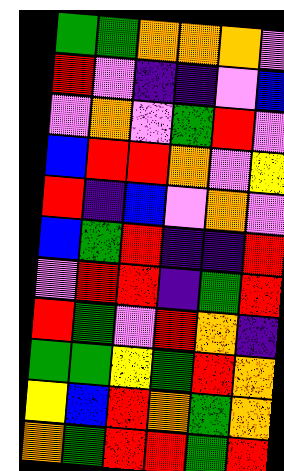[["green", "green", "orange", "orange", "orange", "violet"], ["red", "violet", "indigo", "indigo", "violet", "blue"], ["violet", "orange", "violet", "green", "red", "violet"], ["blue", "red", "red", "orange", "violet", "yellow"], ["red", "indigo", "blue", "violet", "orange", "violet"], ["blue", "green", "red", "indigo", "indigo", "red"], ["violet", "red", "red", "indigo", "green", "red"], ["red", "green", "violet", "red", "orange", "indigo"], ["green", "green", "yellow", "green", "red", "orange"], ["yellow", "blue", "red", "orange", "green", "orange"], ["orange", "green", "red", "red", "green", "red"]]